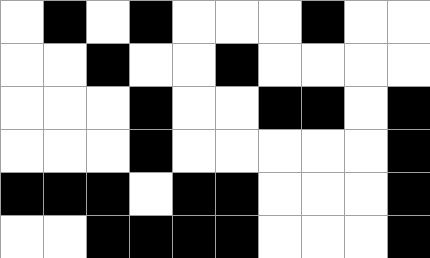[["white", "black", "white", "black", "white", "white", "white", "black", "white", "white"], ["white", "white", "black", "white", "white", "black", "white", "white", "white", "white"], ["white", "white", "white", "black", "white", "white", "black", "black", "white", "black"], ["white", "white", "white", "black", "white", "white", "white", "white", "white", "black"], ["black", "black", "black", "white", "black", "black", "white", "white", "white", "black"], ["white", "white", "black", "black", "black", "black", "white", "white", "white", "black"]]